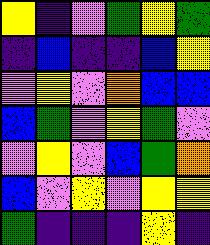[["yellow", "indigo", "violet", "green", "yellow", "green"], ["indigo", "blue", "indigo", "indigo", "blue", "yellow"], ["violet", "yellow", "violet", "orange", "blue", "blue"], ["blue", "green", "violet", "yellow", "green", "violet"], ["violet", "yellow", "violet", "blue", "green", "orange"], ["blue", "violet", "yellow", "violet", "yellow", "yellow"], ["green", "indigo", "indigo", "indigo", "yellow", "indigo"]]